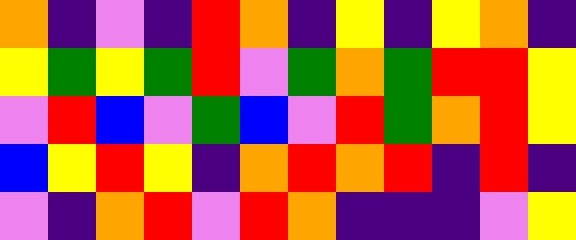[["orange", "indigo", "violet", "indigo", "red", "orange", "indigo", "yellow", "indigo", "yellow", "orange", "indigo"], ["yellow", "green", "yellow", "green", "red", "violet", "green", "orange", "green", "red", "red", "yellow"], ["violet", "red", "blue", "violet", "green", "blue", "violet", "red", "green", "orange", "red", "yellow"], ["blue", "yellow", "red", "yellow", "indigo", "orange", "red", "orange", "red", "indigo", "red", "indigo"], ["violet", "indigo", "orange", "red", "violet", "red", "orange", "indigo", "indigo", "indigo", "violet", "yellow"]]